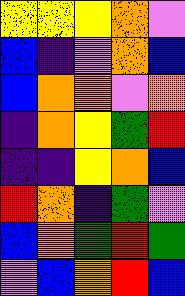[["yellow", "yellow", "yellow", "orange", "violet"], ["blue", "indigo", "violet", "orange", "blue"], ["blue", "orange", "orange", "violet", "orange"], ["indigo", "orange", "yellow", "green", "red"], ["indigo", "indigo", "yellow", "orange", "blue"], ["red", "orange", "indigo", "green", "violet"], ["blue", "orange", "green", "red", "green"], ["violet", "blue", "orange", "red", "blue"]]